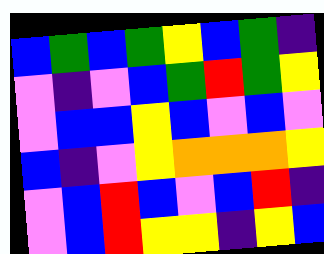[["blue", "green", "blue", "green", "yellow", "blue", "green", "indigo"], ["violet", "indigo", "violet", "blue", "green", "red", "green", "yellow"], ["violet", "blue", "blue", "yellow", "blue", "violet", "blue", "violet"], ["blue", "indigo", "violet", "yellow", "orange", "orange", "orange", "yellow"], ["violet", "blue", "red", "blue", "violet", "blue", "red", "indigo"], ["violet", "blue", "red", "yellow", "yellow", "indigo", "yellow", "blue"]]